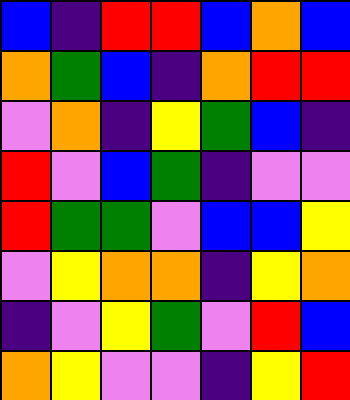[["blue", "indigo", "red", "red", "blue", "orange", "blue"], ["orange", "green", "blue", "indigo", "orange", "red", "red"], ["violet", "orange", "indigo", "yellow", "green", "blue", "indigo"], ["red", "violet", "blue", "green", "indigo", "violet", "violet"], ["red", "green", "green", "violet", "blue", "blue", "yellow"], ["violet", "yellow", "orange", "orange", "indigo", "yellow", "orange"], ["indigo", "violet", "yellow", "green", "violet", "red", "blue"], ["orange", "yellow", "violet", "violet", "indigo", "yellow", "red"]]